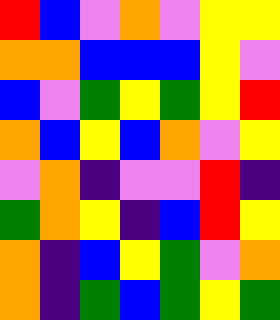[["red", "blue", "violet", "orange", "violet", "yellow", "yellow"], ["orange", "orange", "blue", "blue", "blue", "yellow", "violet"], ["blue", "violet", "green", "yellow", "green", "yellow", "red"], ["orange", "blue", "yellow", "blue", "orange", "violet", "yellow"], ["violet", "orange", "indigo", "violet", "violet", "red", "indigo"], ["green", "orange", "yellow", "indigo", "blue", "red", "yellow"], ["orange", "indigo", "blue", "yellow", "green", "violet", "orange"], ["orange", "indigo", "green", "blue", "green", "yellow", "green"]]